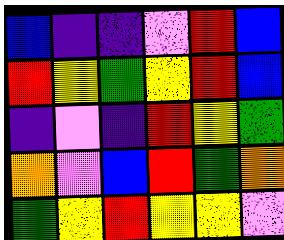[["blue", "indigo", "indigo", "violet", "red", "blue"], ["red", "yellow", "green", "yellow", "red", "blue"], ["indigo", "violet", "indigo", "red", "yellow", "green"], ["orange", "violet", "blue", "red", "green", "orange"], ["green", "yellow", "red", "yellow", "yellow", "violet"]]